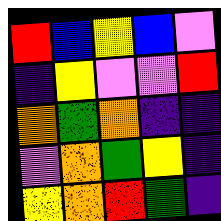[["red", "blue", "yellow", "blue", "violet"], ["indigo", "yellow", "violet", "violet", "red"], ["orange", "green", "orange", "indigo", "indigo"], ["violet", "orange", "green", "yellow", "indigo"], ["yellow", "orange", "red", "green", "indigo"]]